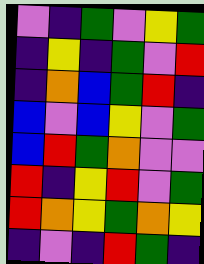[["violet", "indigo", "green", "violet", "yellow", "green"], ["indigo", "yellow", "indigo", "green", "violet", "red"], ["indigo", "orange", "blue", "green", "red", "indigo"], ["blue", "violet", "blue", "yellow", "violet", "green"], ["blue", "red", "green", "orange", "violet", "violet"], ["red", "indigo", "yellow", "red", "violet", "green"], ["red", "orange", "yellow", "green", "orange", "yellow"], ["indigo", "violet", "indigo", "red", "green", "indigo"]]